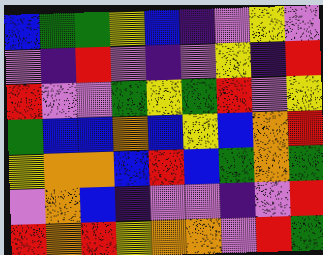[["blue", "green", "green", "yellow", "blue", "indigo", "violet", "yellow", "violet"], ["violet", "indigo", "red", "violet", "indigo", "violet", "yellow", "indigo", "red"], ["red", "violet", "violet", "green", "yellow", "green", "red", "violet", "yellow"], ["green", "blue", "blue", "orange", "blue", "yellow", "blue", "orange", "red"], ["yellow", "orange", "orange", "blue", "red", "blue", "green", "orange", "green"], ["violet", "orange", "blue", "indigo", "violet", "violet", "indigo", "violet", "red"], ["red", "orange", "red", "yellow", "orange", "orange", "violet", "red", "green"]]